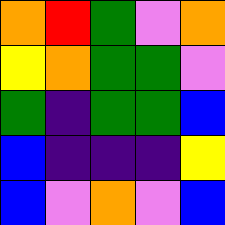[["orange", "red", "green", "violet", "orange"], ["yellow", "orange", "green", "green", "violet"], ["green", "indigo", "green", "green", "blue"], ["blue", "indigo", "indigo", "indigo", "yellow"], ["blue", "violet", "orange", "violet", "blue"]]